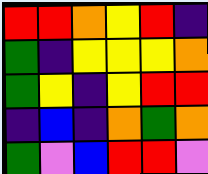[["red", "red", "orange", "yellow", "red", "indigo"], ["green", "indigo", "yellow", "yellow", "yellow", "orange"], ["green", "yellow", "indigo", "yellow", "red", "red"], ["indigo", "blue", "indigo", "orange", "green", "orange"], ["green", "violet", "blue", "red", "red", "violet"]]